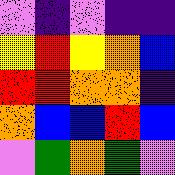[["violet", "indigo", "violet", "indigo", "indigo"], ["yellow", "red", "yellow", "orange", "blue"], ["red", "red", "orange", "orange", "indigo"], ["orange", "blue", "blue", "red", "blue"], ["violet", "green", "orange", "green", "violet"]]